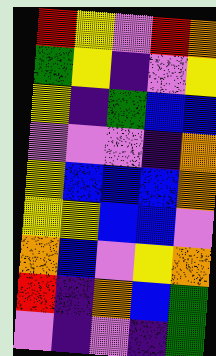[["red", "yellow", "violet", "red", "orange"], ["green", "yellow", "indigo", "violet", "yellow"], ["yellow", "indigo", "green", "blue", "blue"], ["violet", "violet", "violet", "indigo", "orange"], ["yellow", "blue", "blue", "blue", "orange"], ["yellow", "yellow", "blue", "blue", "violet"], ["orange", "blue", "violet", "yellow", "orange"], ["red", "indigo", "orange", "blue", "green"], ["violet", "indigo", "violet", "indigo", "green"]]